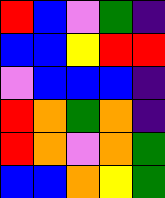[["red", "blue", "violet", "green", "indigo"], ["blue", "blue", "yellow", "red", "red"], ["violet", "blue", "blue", "blue", "indigo"], ["red", "orange", "green", "orange", "indigo"], ["red", "orange", "violet", "orange", "green"], ["blue", "blue", "orange", "yellow", "green"]]